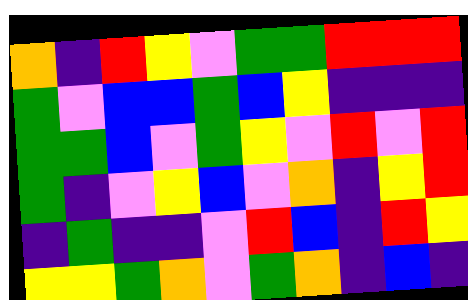[["orange", "indigo", "red", "yellow", "violet", "green", "green", "red", "red", "red"], ["green", "violet", "blue", "blue", "green", "blue", "yellow", "indigo", "indigo", "indigo"], ["green", "green", "blue", "violet", "green", "yellow", "violet", "red", "violet", "red"], ["green", "indigo", "violet", "yellow", "blue", "violet", "orange", "indigo", "yellow", "red"], ["indigo", "green", "indigo", "indigo", "violet", "red", "blue", "indigo", "red", "yellow"], ["yellow", "yellow", "green", "orange", "violet", "green", "orange", "indigo", "blue", "indigo"]]